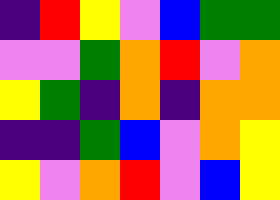[["indigo", "red", "yellow", "violet", "blue", "green", "green"], ["violet", "violet", "green", "orange", "red", "violet", "orange"], ["yellow", "green", "indigo", "orange", "indigo", "orange", "orange"], ["indigo", "indigo", "green", "blue", "violet", "orange", "yellow"], ["yellow", "violet", "orange", "red", "violet", "blue", "yellow"]]